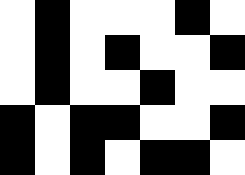[["white", "black", "white", "white", "white", "black", "white"], ["white", "black", "white", "black", "white", "white", "black"], ["white", "black", "white", "white", "black", "white", "white"], ["black", "white", "black", "black", "white", "white", "black"], ["black", "white", "black", "white", "black", "black", "white"]]